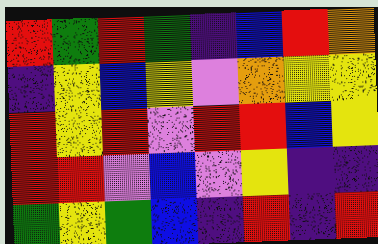[["red", "green", "red", "green", "indigo", "blue", "red", "orange"], ["indigo", "yellow", "blue", "yellow", "violet", "orange", "yellow", "yellow"], ["red", "yellow", "red", "violet", "red", "red", "blue", "yellow"], ["red", "red", "violet", "blue", "violet", "yellow", "indigo", "indigo"], ["green", "yellow", "green", "blue", "indigo", "red", "indigo", "red"]]